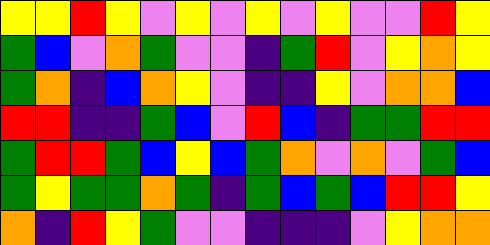[["yellow", "yellow", "red", "yellow", "violet", "yellow", "violet", "yellow", "violet", "yellow", "violet", "violet", "red", "yellow"], ["green", "blue", "violet", "orange", "green", "violet", "violet", "indigo", "green", "red", "violet", "yellow", "orange", "yellow"], ["green", "orange", "indigo", "blue", "orange", "yellow", "violet", "indigo", "indigo", "yellow", "violet", "orange", "orange", "blue"], ["red", "red", "indigo", "indigo", "green", "blue", "violet", "red", "blue", "indigo", "green", "green", "red", "red"], ["green", "red", "red", "green", "blue", "yellow", "blue", "green", "orange", "violet", "orange", "violet", "green", "blue"], ["green", "yellow", "green", "green", "orange", "green", "indigo", "green", "blue", "green", "blue", "red", "red", "yellow"], ["orange", "indigo", "red", "yellow", "green", "violet", "violet", "indigo", "indigo", "indigo", "violet", "yellow", "orange", "orange"]]